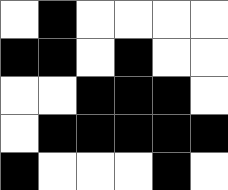[["white", "black", "white", "white", "white", "white"], ["black", "black", "white", "black", "white", "white"], ["white", "white", "black", "black", "black", "white"], ["white", "black", "black", "black", "black", "black"], ["black", "white", "white", "white", "black", "white"]]